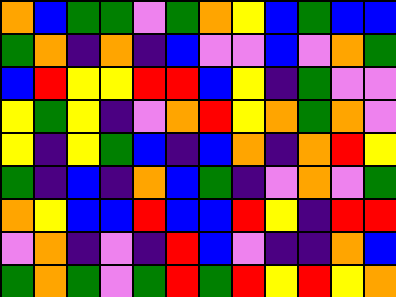[["orange", "blue", "green", "green", "violet", "green", "orange", "yellow", "blue", "green", "blue", "blue"], ["green", "orange", "indigo", "orange", "indigo", "blue", "violet", "violet", "blue", "violet", "orange", "green"], ["blue", "red", "yellow", "yellow", "red", "red", "blue", "yellow", "indigo", "green", "violet", "violet"], ["yellow", "green", "yellow", "indigo", "violet", "orange", "red", "yellow", "orange", "green", "orange", "violet"], ["yellow", "indigo", "yellow", "green", "blue", "indigo", "blue", "orange", "indigo", "orange", "red", "yellow"], ["green", "indigo", "blue", "indigo", "orange", "blue", "green", "indigo", "violet", "orange", "violet", "green"], ["orange", "yellow", "blue", "blue", "red", "blue", "blue", "red", "yellow", "indigo", "red", "red"], ["violet", "orange", "indigo", "violet", "indigo", "red", "blue", "violet", "indigo", "indigo", "orange", "blue"], ["green", "orange", "green", "violet", "green", "red", "green", "red", "yellow", "red", "yellow", "orange"]]